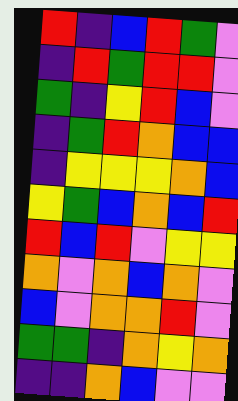[["red", "indigo", "blue", "red", "green", "violet"], ["indigo", "red", "green", "red", "red", "violet"], ["green", "indigo", "yellow", "red", "blue", "violet"], ["indigo", "green", "red", "orange", "blue", "blue"], ["indigo", "yellow", "yellow", "yellow", "orange", "blue"], ["yellow", "green", "blue", "orange", "blue", "red"], ["red", "blue", "red", "violet", "yellow", "yellow"], ["orange", "violet", "orange", "blue", "orange", "violet"], ["blue", "violet", "orange", "orange", "red", "violet"], ["green", "green", "indigo", "orange", "yellow", "orange"], ["indigo", "indigo", "orange", "blue", "violet", "violet"]]